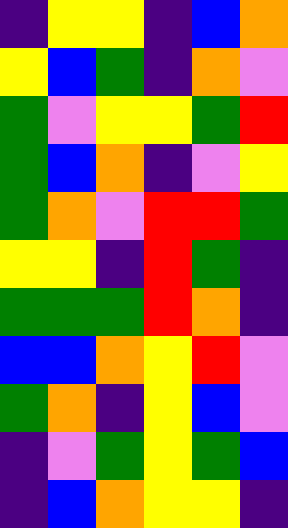[["indigo", "yellow", "yellow", "indigo", "blue", "orange"], ["yellow", "blue", "green", "indigo", "orange", "violet"], ["green", "violet", "yellow", "yellow", "green", "red"], ["green", "blue", "orange", "indigo", "violet", "yellow"], ["green", "orange", "violet", "red", "red", "green"], ["yellow", "yellow", "indigo", "red", "green", "indigo"], ["green", "green", "green", "red", "orange", "indigo"], ["blue", "blue", "orange", "yellow", "red", "violet"], ["green", "orange", "indigo", "yellow", "blue", "violet"], ["indigo", "violet", "green", "yellow", "green", "blue"], ["indigo", "blue", "orange", "yellow", "yellow", "indigo"]]